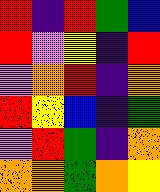[["red", "indigo", "red", "green", "blue"], ["red", "violet", "yellow", "indigo", "red"], ["violet", "orange", "red", "indigo", "orange"], ["red", "yellow", "blue", "indigo", "green"], ["violet", "red", "green", "indigo", "orange"], ["orange", "orange", "green", "orange", "yellow"]]